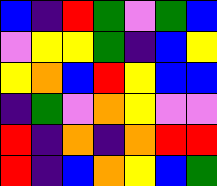[["blue", "indigo", "red", "green", "violet", "green", "blue"], ["violet", "yellow", "yellow", "green", "indigo", "blue", "yellow"], ["yellow", "orange", "blue", "red", "yellow", "blue", "blue"], ["indigo", "green", "violet", "orange", "yellow", "violet", "violet"], ["red", "indigo", "orange", "indigo", "orange", "red", "red"], ["red", "indigo", "blue", "orange", "yellow", "blue", "green"]]